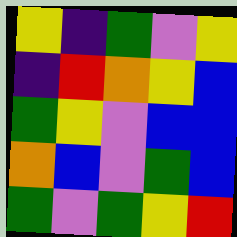[["yellow", "indigo", "green", "violet", "yellow"], ["indigo", "red", "orange", "yellow", "blue"], ["green", "yellow", "violet", "blue", "blue"], ["orange", "blue", "violet", "green", "blue"], ["green", "violet", "green", "yellow", "red"]]